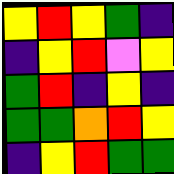[["yellow", "red", "yellow", "green", "indigo"], ["indigo", "yellow", "red", "violet", "yellow"], ["green", "red", "indigo", "yellow", "indigo"], ["green", "green", "orange", "red", "yellow"], ["indigo", "yellow", "red", "green", "green"]]